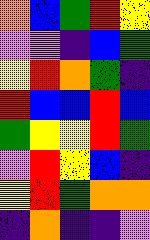[["orange", "blue", "green", "red", "yellow"], ["violet", "violet", "indigo", "blue", "green"], ["yellow", "red", "orange", "green", "indigo"], ["red", "blue", "blue", "red", "blue"], ["green", "yellow", "yellow", "red", "green"], ["violet", "red", "yellow", "blue", "indigo"], ["yellow", "red", "green", "orange", "orange"], ["indigo", "orange", "indigo", "indigo", "violet"]]